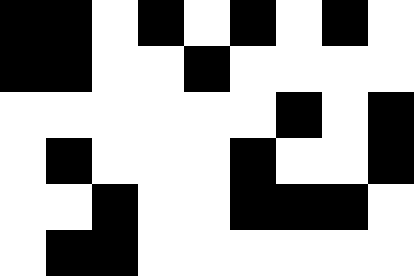[["black", "black", "white", "black", "white", "black", "white", "black", "white"], ["black", "black", "white", "white", "black", "white", "white", "white", "white"], ["white", "white", "white", "white", "white", "white", "black", "white", "black"], ["white", "black", "white", "white", "white", "black", "white", "white", "black"], ["white", "white", "black", "white", "white", "black", "black", "black", "white"], ["white", "black", "black", "white", "white", "white", "white", "white", "white"]]